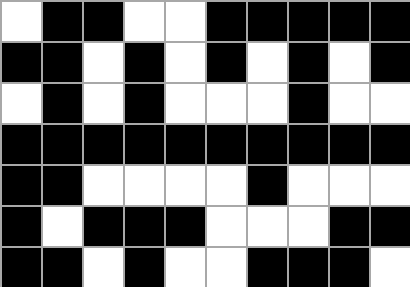[["white", "black", "black", "white", "white", "black", "black", "black", "black", "black"], ["black", "black", "white", "black", "white", "black", "white", "black", "white", "black"], ["white", "black", "white", "black", "white", "white", "white", "black", "white", "white"], ["black", "black", "black", "black", "black", "black", "black", "black", "black", "black"], ["black", "black", "white", "white", "white", "white", "black", "white", "white", "white"], ["black", "white", "black", "black", "black", "white", "white", "white", "black", "black"], ["black", "black", "white", "black", "white", "white", "black", "black", "black", "white"]]